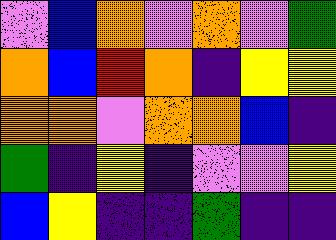[["violet", "blue", "orange", "violet", "orange", "violet", "green"], ["orange", "blue", "red", "orange", "indigo", "yellow", "yellow"], ["orange", "orange", "violet", "orange", "orange", "blue", "indigo"], ["green", "indigo", "yellow", "indigo", "violet", "violet", "yellow"], ["blue", "yellow", "indigo", "indigo", "green", "indigo", "indigo"]]